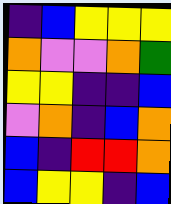[["indigo", "blue", "yellow", "yellow", "yellow"], ["orange", "violet", "violet", "orange", "green"], ["yellow", "yellow", "indigo", "indigo", "blue"], ["violet", "orange", "indigo", "blue", "orange"], ["blue", "indigo", "red", "red", "orange"], ["blue", "yellow", "yellow", "indigo", "blue"]]